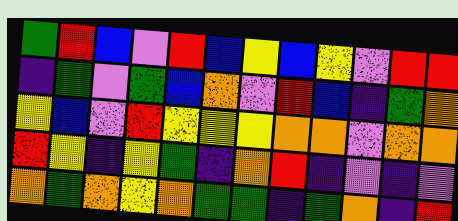[["green", "red", "blue", "violet", "red", "blue", "yellow", "blue", "yellow", "violet", "red", "red"], ["indigo", "green", "violet", "green", "blue", "orange", "violet", "red", "blue", "indigo", "green", "orange"], ["yellow", "blue", "violet", "red", "yellow", "yellow", "yellow", "orange", "orange", "violet", "orange", "orange"], ["red", "yellow", "indigo", "yellow", "green", "indigo", "orange", "red", "indigo", "violet", "indigo", "violet"], ["orange", "green", "orange", "yellow", "orange", "green", "green", "indigo", "green", "orange", "indigo", "red"]]